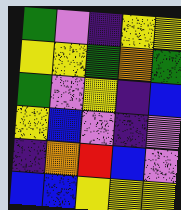[["green", "violet", "indigo", "yellow", "yellow"], ["yellow", "yellow", "green", "orange", "green"], ["green", "violet", "yellow", "indigo", "blue"], ["yellow", "blue", "violet", "indigo", "violet"], ["indigo", "orange", "red", "blue", "violet"], ["blue", "blue", "yellow", "yellow", "yellow"]]